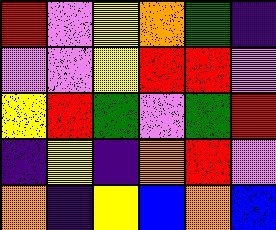[["red", "violet", "yellow", "orange", "green", "indigo"], ["violet", "violet", "yellow", "red", "red", "violet"], ["yellow", "red", "green", "violet", "green", "red"], ["indigo", "yellow", "indigo", "orange", "red", "violet"], ["orange", "indigo", "yellow", "blue", "orange", "blue"]]